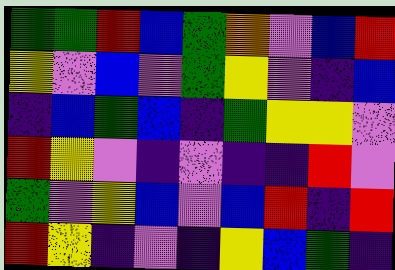[["green", "green", "red", "blue", "green", "orange", "violet", "blue", "red"], ["yellow", "violet", "blue", "violet", "green", "yellow", "violet", "indigo", "blue"], ["indigo", "blue", "green", "blue", "indigo", "green", "yellow", "yellow", "violet"], ["red", "yellow", "violet", "indigo", "violet", "indigo", "indigo", "red", "violet"], ["green", "violet", "yellow", "blue", "violet", "blue", "red", "indigo", "red"], ["red", "yellow", "indigo", "violet", "indigo", "yellow", "blue", "green", "indigo"]]